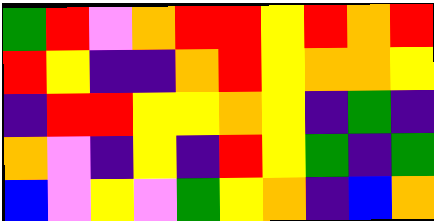[["green", "red", "violet", "orange", "red", "red", "yellow", "red", "orange", "red"], ["red", "yellow", "indigo", "indigo", "orange", "red", "yellow", "orange", "orange", "yellow"], ["indigo", "red", "red", "yellow", "yellow", "orange", "yellow", "indigo", "green", "indigo"], ["orange", "violet", "indigo", "yellow", "indigo", "red", "yellow", "green", "indigo", "green"], ["blue", "violet", "yellow", "violet", "green", "yellow", "orange", "indigo", "blue", "orange"]]